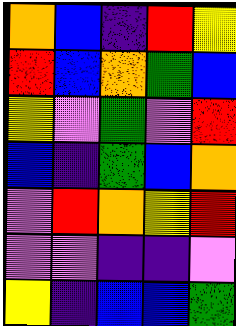[["orange", "blue", "indigo", "red", "yellow"], ["red", "blue", "orange", "green", "blue"], ["yellow", "violet", "green", "violet", "red"], ["blue", "indigo", "green", "blue", "orange"], ["violet", "red", "orange", "yellow", "red"], ["violet", "violet", "indigo", "indigo", "violet"], ["yellow", "indigo", "blue", "blue", "green"]]